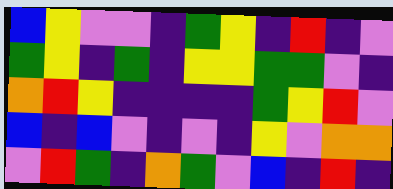[["blue", "yellow", "violet", "violet", "indigo", "green", "yellow", "indigo", "red", "indigo", "violet"], ["green", "yellow", "indigo", "green", "indigo", "yellow", "yellow", "green", "green", "violet", "indigo"], ["orange", "red", "yellow", "indigo", "indigo", "indigo", "indigo", "green", "yellow", "red", "violet"], ["blue", "indigo", "blue", "violet", "indigo", "violet", "indigo", "yellow", "violet", "orange", "orange"], ["violet", "red", "green", "indigo", "orange", "green", "violet", "blue", "indigo", "red", "indigo"]]